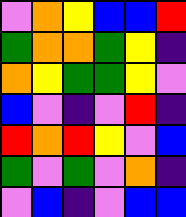[["violet", "orange", "yellow", "blue", "blue", "red"], ["green", "orange", "orange", "green", "yellow", "indigo"], ["orange", "yellow", "green", "green", "yellow", "violet"], ["blue", "violet", "indigo", "violet", "red", "indigo"], ["red", "orange", "red", "yellow", "violet", "blue"], ["green", "violet", "green", "violet", "orange", "indigo"], ["violet", "blue", "indigo", "violet", "blue", "blue"]]